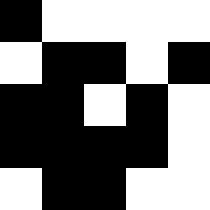[["black", "white", "white", "white", "white"], ["white", "black", "black", "white", "black"], ["black", "black", "white", "black", "white"], ["black", "black", "black", "black", "white"], ["white", "black", "black", "white", "white"]]